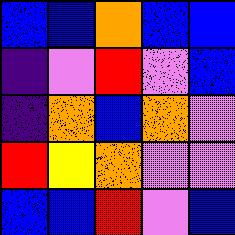[["blue", "blue", "orange", "blue", "blue"], ["indigo", "violet", "red", "violet", "blue"], ["indigo", "orange", "blue", "orange", "violet"], ["red", "yellow", "orange", "violet", "violet"], ["blue", "blue", "red", "violet", "blue"]]